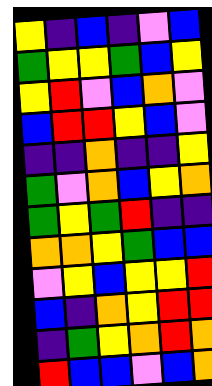[["yellow", "indigo", "blue", "indigo", "violet", "blue"], ["green", "yellow", "yellow", "green", "blue", "yellow"], ["yellow", "red", "violet", "blue", "orange", "violet"], ["blue", "red", "red", "yellow", "blue", "violet"], ["indigo", "indigo", "orange", "indigo", "indigo", "yellow"], ["green", "violet", "orange", "blue", "yellow", "orange"], ["green", "yellow", "green", "red", "indigo", "indigo"], ["orange", "orange", "yellow", "green", "blue", "blue"], ["violet", "yellow", "blue", "yellow", "yellow", "red"], ["blue", "indigo", "orange", "yellow", "red", "red"], ["indigo", "green", "yellow", "orange", "red", "orange"], ["red", "blue", "blue", "violet", "blue", "orange"]]